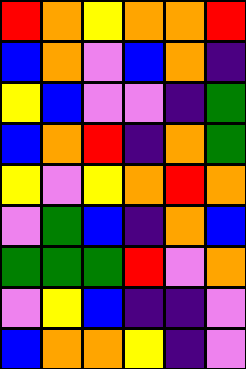[["red", "orange", "yellow", "orange", "orange", "red"], ["blue", "orange", "violet", "blue", "orange", "indigo"], ["yellow", "blue", "violet", "violet", "indigo", "green"], ["blue", "orange", "red", "indigo", "orange", "green"], ["yellow", "violet", "yellow", "orange", "red", "orange"], ["violet", "green", "blue", "indigo", "orange", "blue"], ["green", "green", "green", "red", "violet", "orange"], ["violet", "yellow", "blue", "indigo", "indigo", "violet"], ["blue", "orange", "orange", "yellow", "indigo", "violet"]]